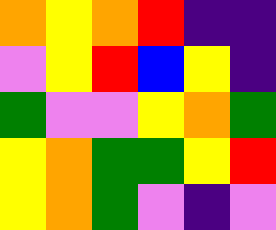[["orange", "yellow", "orange", "red", "indigo", "indigo"], ["violet", "yellow", "red", "blue", "yellow", "indigo"], ["green", "violet", "violet", "yellow", "orange", "green"], ["yellow", "orange", "green", "green", "yellow", "red"], ["yellow", "orange", "green", "violet", "indigo", "violet"]]